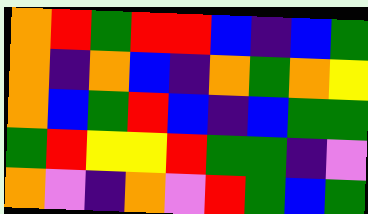[["orange", "red", "green", "red", "red", "blue", "indigo", "blue", "green"], ["orange", "indigo", "orange", "blue", "indigo", "orange", "green", "orange", "yellow"], ["orange", "blue", "green", "red", "blue", "indigo", "blue", "green", "green"], ["green", "red", "yellow", "yellow", "red", "green", "green", "indigo", "violet"], ["orange", "violet", "indigo", "orange", "violet", "red", "green", "blue", "green"]]